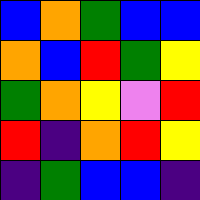[["blue", "orange", "green", "blue", "blue"], ["orange", "blue", "red", "green", "yellow"], ["green", "orange", "yellow", "violet", "red"], ["red", "indigo", "orange", "red", "yellow"], ["indigo", "green", "blue", "blue", "indigo"]]